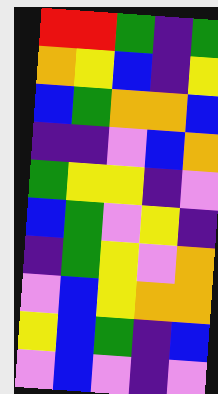[["red", "red", "green", "indigo", "green"], ["orange", "yellow", "blue", "indigo", "yellow"], ["blue", "green", "orange", "orange", "blue"], ["indigo", "indigo", "violet", "blue", "orange"], ["green", "yellow", "yellow", "indigo", "violet"], ["blue", "green", "violet", "yellow", "indigo"], ["indigo", "green", "yellow", "violet", "orange"], ["violet", "blue", "yellow", "orange", "orange"], ["yellow", "blue", "green", "indigo", "blue"], ["violet", "blue", "violet", "indigo", "violet"]]